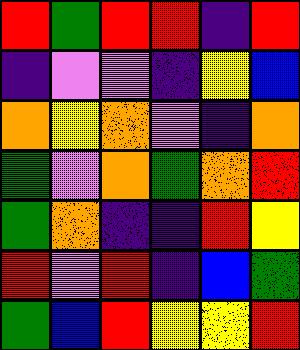[["red", "green", "red", "red", "indigo", "red"], ["indigo", "violet", "violet", "indigo", "yellow", "blue"], ["orange", "yellow", "orange", "violet", "indigo", "orange"], ["green", "violet", "orange", "green", "orange", "red"], ["green", "orange", "indigo", "indigo", "red", "yellow"], ["red", "violet", "red", "indigo", "blue", "green"], ["green", "blue", "red", "yellow", "yellow", "red"]]